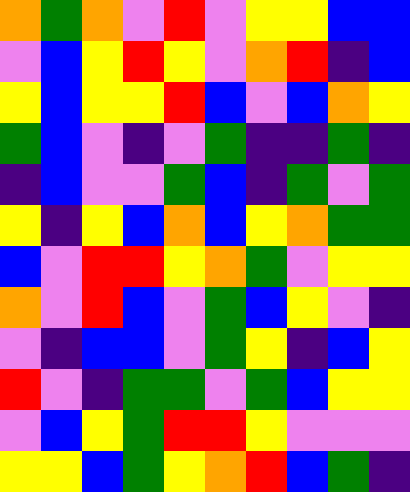[["orange", "green", "orange", "violet", "red", "violet", "yellow", "yellow", "blue", "blue"], ["violet", "blue", "yellow", "red", "yellow", "violet", "orange", "red", "indigo", "blue"], ["yellow", "blue", "yellow", "yellow", "red", "blue", "violet", "blue", "orange", "yellow"], ["green", "blue", "violet", "indigo", "violet", "green", "indigo", "indigo", "green", "indigo"], ["indigo", "blue", "violet", "violet", "green", "blue", "indigo", "green", "violet", "green"], ["yellow", "indigo", "yellow", "blue", "orange", "blue", "yellow", "orange", "green", "green"], ["blue", "violet", "red", "red", "yellow", "orange", "green", "violet", "yellow", "yellow"], ["orange", "violet", "red", "blue", "violet", "green", "blue", "yellow", "violet", "indigo"], ["violet", "indigo", "blue", "blue", "violet", "green", "yellow", "indigo", "blue", "yellow"], ["red", "violet", "indigo", "green", "green", "violet", "green", "blue", "yellow", "yellow"], ["violet", "blue", "yellow", "green", "red", "red", "yellow", "violet", "violet", "violet"], ["yellow", "yellow", "blue", "green", "yellow", "orange", "red", "blue", "green", "indigo"]]